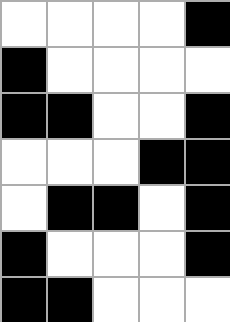[["white", "white", "white", "white", "black"], ["black", "white", "white", "white", "white"], ["black", "black", "white", "white", "black"], ["white", "white", "white", "black", "black"], ["white", "black", "black", "white", "black"], ["black", "white", "white", "white", "black"], ["black", "black", "white", "white", "white"]]